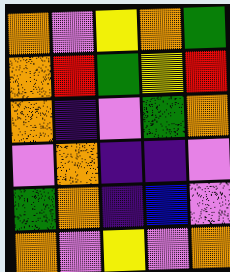[["orange", "violet", "yellow", "orange", "green"], ["orange", "red", "green", "yellow", "red"], ["orange", "indigo", "violet", "green", "orange"], ["violet", "orange", "indigo", "indigo", "violet"], ["green", "orange", "indigo", "blue", "violet"], ["orange", "violet", "yellow", "violet", "orange"]]